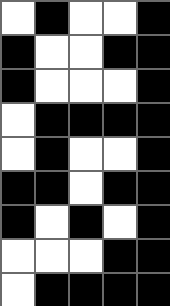[["white", "black", "white", "white", "black"], ["black", "white", "white", "black", "black"], ["black", "white", "white", "white", "black"], ["white", "black", "black", "black", "black"], ["white", "black", "white", "white", "black"], ["black", "black", "white", "black", "black"], ["black", "white", "black", "white", "black"], ["white", "white", "white", "black", "black"], ["white", "black", "black", "black", "black"]]